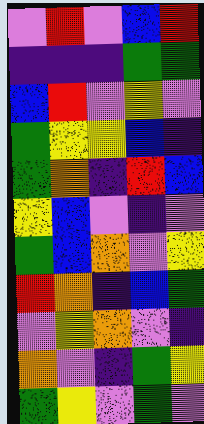[["violet", "red", "violet", "blue", "red"], ["indigo", "indigo", "indigo", "green", "green"], ["blue", "red", "violet", "yellow", "violet"], ["green", "yellow", "yellow", "blue", "indigo"], ["green", "orange", "indigo", "red", "blue"], ["yellow", "blue", "violet", "indigo", "violet"], ["green", "blue", "orange", "violet", "yellow"], ["red", "orange", "indigo", "blue", "green"], ["violet", "yellow", "orange", "violet", "indigo"], ["orange", "violet", "indigo", "green", "yellow"], ["green", "yellow", "violet", "green", "violet"]]